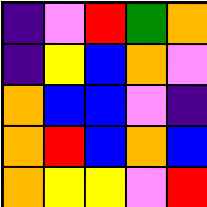[["indigo", "violet", "red", "green", "orange"], ["indigo", "yellow", "blue", "orange", "violet"], ["orange", "blue", "blue", "violet", "indigo"], ["orange", "red", "blue", "orange", "blue"], ["orange", "yellow", "yellow", "violet", "red"]]